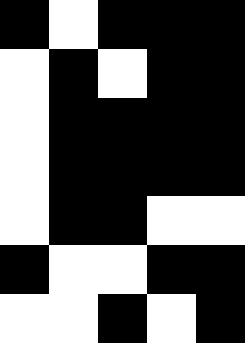[["black", "white", "black", "black", "black"], ["white", "black", "white", "black", "black"], ["white", "black", "black", "black", "black"], ["white", "black", "black", "black", "black"], ["white", "black", "black", "white", "white"], ["black", "white", "white", "black", "black"], ["white", "white", "black", "white", "black"]]